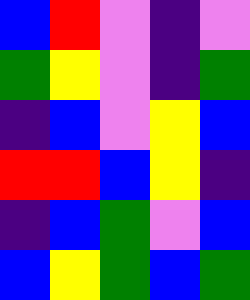[["blue", "red", "violet", "indigo", "violet"], ["green", "yellow", "violet", "indigo", "green"], ["indigo", "blue", "violet", "yellow", "blue"], ["red", "red", "blue", "yellow", "indigo"], ["indigo", "blue", "green", "violet", "blue"], ["blue", "yellow", "green", "blue", "green"]]